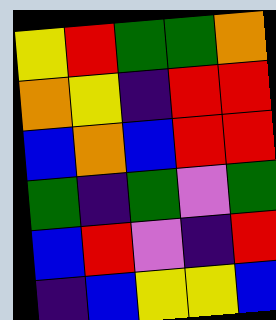[["yellow", "red", "green", "green", "orange"], ["orange", "yellow", "indigo", "red", "red"], ["blue", "orange", "blue", "red", "red"], ["green", "indigo", "green", "violet", "green"], ["blue", "red", "violet", "indigo", "red"], ["indigo", "blue", "yellow", "yellow", "blue"]]